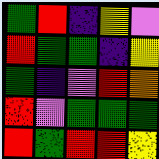[["green", "red", "indigo", "yellow", "violet"], ["red", "green", "green", "indigo", "yellow"], ["green", "indigo", "violet", "red", "orange"], ["red", "violet", "green", "green", "green"], ["red", "green", "red", "red", "yellow"]]